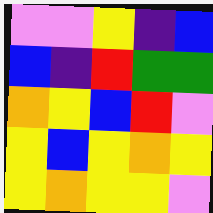[["violet", "violet", "yellow", "indigo", "blue"], ["blue", "indigo", "red", "green", "green"], ["orange", "yellow", "blue", "red", "violet"], ["yellow", "blue", "yellow", "orange", "yellow"], ["yellow", "orange", "yellow", "yellow", "violet"]]